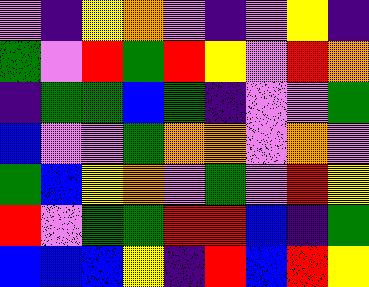[["violet", "indigo", "yellow", "orange", "violet", "indigo", "violet", "yellow", "indigo"], ["green", "violet", "red", "green", "red", "yellow", "violet", "red", "orange"], ["indigo", "green", "green", "blue", "green", "indigo", "violet", "violet", "green"], ["blue", "violet", "violet", "green", "orange", "orange", "violet", "orange", "violet"], ["green", "blue", "yellow", "orange", "violet", "green", "violet", "red", "yellow"], ["red", "violet", "green", "green", "red", "red", "blue", "indigo", "green"], ["blue", "blue", "blue", "yellow", "indigo", "red", "blue", "red", "yellow"]]